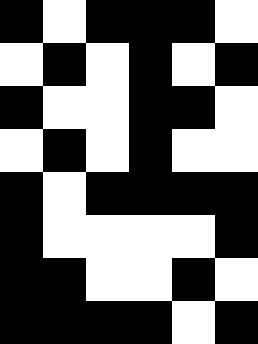[["black", "white", "black", "black", "black", "white"], ["white", "black", "white", "black", "white", "black"], ["black", "white", "white", "black", "black", "white"], ["white", "black", "white", "black", "white", "white"], ["black", "white", "black", "black", "black", "black"], ["black", "white", "white", "white", "white", "black"], ["black", "black", "white", "white", "black", "white"], ["black", "black", "black", "black", "white", "black"]]